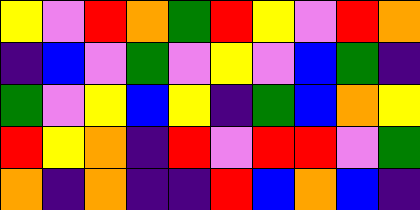[["yellow", "violet", "red", "orange", "green", "red", "yellow", "violet", "red", "orange"], ["indigo", "blue", "violet", "green", "violet", "yellow", "violet", "blue", "green", "indigo"], ["green", "violet", "yellow", "blue", "yellow", "indigo", "green", "blue", "orange", "yellow"], ["red", "yellow", "orange", "indigo", "red", "violet", "red", "red", "violet", "green"], ["orange", "indigo", "orange", "indigo", "indigo", "red", "blue", "orange", "blue", "indigo"]]